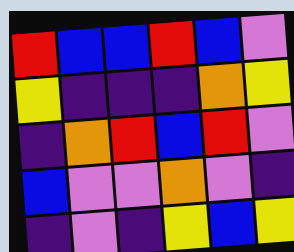[["red", "blue", "blue", "red", "blue", "violet"], ["yellow", "indigo", "indigo", "indigo", "orange", "yellow"], ["indigo", "orange", "red", "blue", "red", "violet"], ["blue", "violet", "violet", "orange", "violet", "indigo"], ["indigo", "violet", "indigo", "yellow", "blue", "yellow"]]